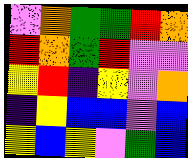[["violet", "orange", "green", "green", "red", "orange"], ["red", "orange", "green", "red", "violet", "violet"], ["yellow", "red", "indigo", "yellow", "violet", "orange"], ["indigo", "yellow", "blue", "blue", "violet", "blue"], ["yellow", "blue", "yellow", "violet", "green", "blue"]]